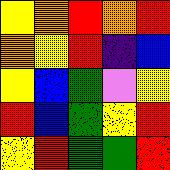[["yellow", "orange", "red", "orange", "red"], ["orange", "yellow", "red", "indigo", "blue"], ["yellow", "blue", "green", "violet", "yellow"], ["red", "blue", "green", "yellow", "red"], ["yellow", "red", "green", "green", "red"]]